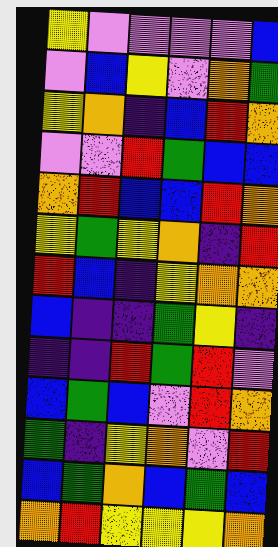[["yellow", "violet", "violet", "violet", "violet", "blue"], ["violet", "blue", "yellow", "violet", "orange", "green"], ["yellow", "orange", "indigo", "blue", "red", "orange"], ["violet", "violet", "red", "green", "blue", "blue"], ["orange", "red", "blue", "blue", "red", "orange"], ["yellow", "green", "yellow", "orange", "indigo", "red"], ["red", "blue", "indigo", "yellow", "orange", "orange"], ["blue", "indigo", "indigo", "green", "yellow", "indigo"], ["indigo", "indigo", "red", "green", "red", "violet"], ["blue", "green", "blue", "violet", "red", "orange"], ["green", "indigo", "yellow", "orange", "violet", "red"], ["blue", "green", "orange", "blue", "green", "blue"], ["orange", "red", "yellow", "yellow", "yellow", "orange"]]